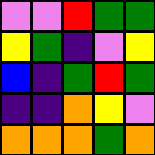[["violet", "violet", "red", "green", "green"], ["yellow", "green", "indigo", "violet", "yellow"], ["blue", "indigo", "green", "red", "green"], ["indigo", "indigo", "orange", "yellow", "violet"], ["orange", "orange", "orange", "green", "orange"]]